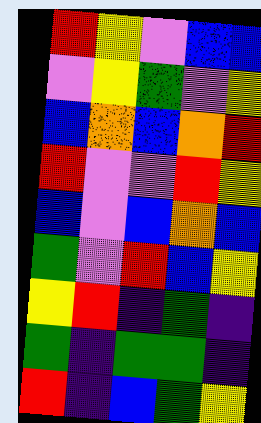[["red", "yellow", "violet", "blue", "blue"], ["violet", "yellow", "green", "violet", "yellow"], ["blue", "orange", "blue", "orange", "red"], ["red", "violet", "violet", "red", "yellow"], ["blue", "violet", "blue", "orange", "blue"], ["green", "violet", "red", "blue", "yellow"], ["yellow", "red", "indigo", "green", "indigo"], ["green", "indigo", "green", "green", "indigo"], ["red", "indigo", "blue", "green", "yellow"]]